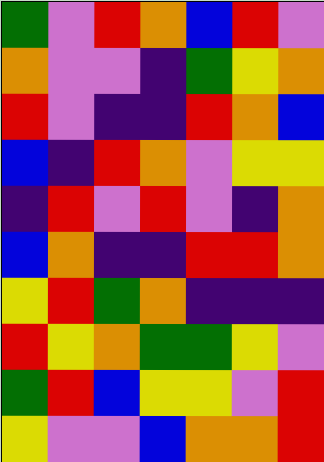[["green", "violet", "red", "orange", "blue", "red", "violet"], ["orange", "violet", "violet", "indigo", "green", "yellow", "orange"], ["red", "violet", "indigo", "indigo", "red", "orange", "blue"], ["blue", "indigo", "red", "orange", "violet", "yellow", "yellow"], ["indigo", "red", "violet", "red", "violet", "indigo", "orange"], ["blue", "orange", "indigo", "indigo", "red", "red", "orange"], ["yellow", "red", "green", "orange", "indigo", "indigo", "indigo"], ["red", "yellow", "orange", "green", "green", "yellow", "violet"], ["green", "red", "blue", "yellow", "yellow", "violet", "red"], ["yellow", "violet", "violet", "blue", "orange", "orange", "red"]]